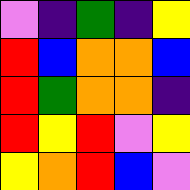[["violet", "indigo", "green", "indigo", "yellow"], ["red", "blue", "orange", "orange", "blue"], ["red", "green", "orange", "orange", "indigo"], ["red", "yellow", "red", "violet", "yellow"], ["yellow", "orange", "red", "blue", "violet"]]